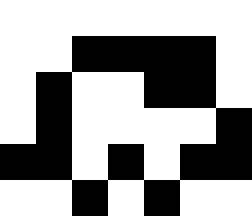[["white", "white", "white", "white", "white", "white", "white"], ["white", "white", "black", "black", "black", "black", "white"], ["white", "black", "white", "white", "black", "black", "white"], ["white", "black", "white", "white", "white", "white", "black"], ["black", "black", "white", "black", "white", "black", "black"], ["white", "white", "black", "white", "black", "white", "white"]]